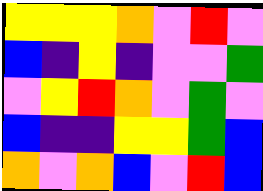[["yellow", "yellow", "yellow", "orange", "violet", "red", "violet"], ["blue", "indigo", "yellow", "indigo", "violet", "violet", "green"], ["violet", "yellow", "red", "orange", "violet", "green", "violet"], ["blue", "indigo", "indigo", "yellow", "yellow", "green", "blue"], ["orange", "violet", "orange", "blue", "violet", "red", "blue"]]